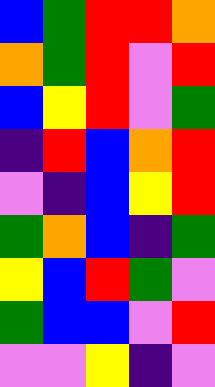[["blue", "green", "red", "red", "orange"], ["orange", "green", "red", "violet", "red"], ["blue", "yellow", "red", "violet", "green"], ["indigo", "red", "blue", "orange", "red"], ["violet", "indigo", "blue", "yellow", "red"], ["green", "orange", "blue", "indigo", "green"], ["yellow", "blue", "red", "green", "violet"], ["green", "blue", "blue", "violet", "red"], ["violet", "violet", "yellow", "indigo", "violet"]]